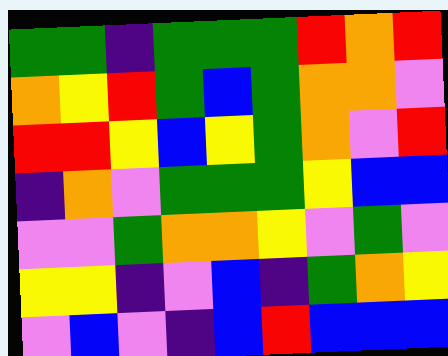[["green", "green", "indigo", "green", "green", "green", "red", "orange", "red"], ["orange", "yellow", "red", "green", "blue", "green", "orange", "orange", "violet"], ["red", "red", "yellow", "blue", "yellow", "green", "orange", "violet", "red"], ["indigo", "orange", "violet", "green", "green", "green", "yellow", "blue", "blue"], ["violet", "violet", "green", "orange", "orange", "yellow", "violet", "green", "violet"], ["yellow", "yellow", "indigo", "violet", "blue", "indigo", "green", "orange", "yellow"], ["violet", "blue", "violet", "indigo", "blue", "red", "blue", "blue", "blue"]]